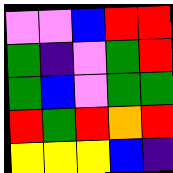[["violet", "violet", "blue", "red", "red"], ["green", "indigo", "violet", "green", "red"], ["green", "blue", "violet", "green", "green"], ["red", "green", "red", "orange", "red"], ["yellow", "yellow", "yellow", "blue", "indigo"]]